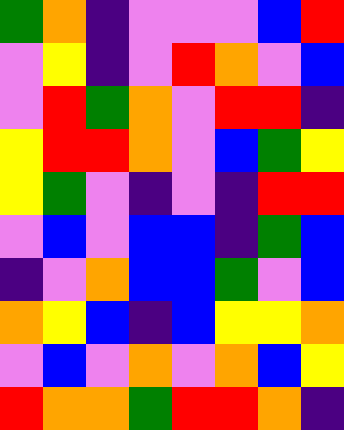[["green", "orange", "indigo", "violet", "violet", "violet", "blue", "red"], ["violet", "yellow", "indigo", "violet", "red", "orange", "violet", "blue"], ["violet", "red", "green", "orange", "violet", "red", "red", "indigo"], ["yellow", "red", "red", "orange", "violet", "blue", "green", "yellow"], ["yellow", "green", "violet", "indigo", "violet", "indigo", "red", "red"], ["violet", "blue", "violet", "blue", "blue", "indigo", "green", "blue"], ["indigo", "violet", "orange", "blue", "blue", "green", "violet", "blue"], ["orange", "yellow", "blue", "indigo", "blue", "yellow", "yellow", "orange"], ["violet", "blue", "violet", "orange", "violet", "orange", "blue", "yellow"], ["red", "orange", "orange", "green", "red", "red", "orange", "indigo"]]